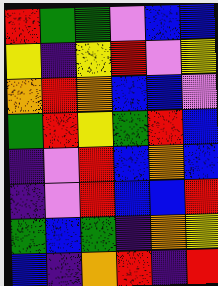[["red", "green", "green", "violet", "blue", "blue"], ["yellow", "indigo", "yellow", "red", "violet", "yellow"], ["orange", "red", "orange", "blue", "blue", "violet"], ["green", "red", "yellow", "green", "red", "blue"], ["indigo", "violet", "red", "blue", "orange", "blue"], ["indigo", "violet", "red", "blue", "blue", "red"], ["green", "blue", "green", "indigo", "orange", "yellow"], ["blue", "indigo", "orange", "red", "indigo", "red"]]